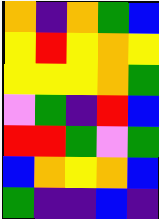[["orange", "indigo", "orange", "green", "blue"], ["yellow", "red", "yellow", "orange", "yellow"], ["yellow", "yellow", "yellow", "orange", "green"], ["violet", "green", "indigo", "red", "blue"], ["red", "red", "green", "violet", "green"], ["blue", "orange", "yellow", "orange", "blue"], ["green", "indigo", "indigo", "blue", "indigo"]]